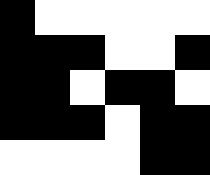[["black", "white", "white", "white", "white", "white"], ["black", "black", "black", "white", "white", "black"], ["black", "black", "white", "black", "black", "white"], ["black", "black", "black", "white", "black", "black"], ["white", "white", "white", "white", "black", "black"]]